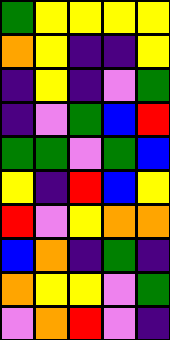[["green", "yellow", "yellow", "yellow", "yellow"], ["orange", "yellow", "indigo", "indigo", "yellow"], ["indigo", "yellow", "indigo", "violet", "green"], ["indigo", "violet", "green", "blue", "red"], ["green", "green", "violet", "green", "blue"], ["yellow", "indigo", "red", "blue", "yellow"], ["red", "violet", "yellow", "orange", "orange"], ["blue", "orange", "indigo", "green", "indigo"], ["orange", "yellow", "yellow", "violet", "green"], ["violet", "orange", "red", "violet", "indigo"]]